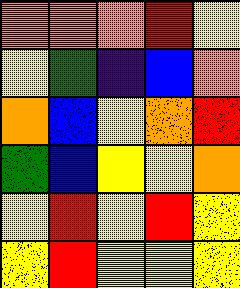[["orange", "orange", "orange", "red", "yellow"], ["yellow", "green", "indigo", "blue", "orange"], ["orange", "blue", "yellow", "orange", "red"], ["green", "blue", "yellow", "yellow", "orange"], ["yellow", "red", "yellow", "red", "yellow"], ["yellow", "red", "yellow", "yellow", "yellow"]]